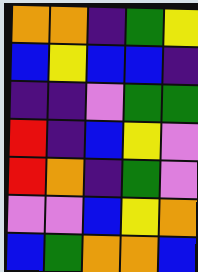[["orange", "orange", "indigo", "green", "yellow"], ["blue", "yellow", "blue", "blue", "indigo"], ["indigo", "indigo", "violet", "green", "green"], ["red", "indigo", "blue", "yellow", "violet"], ["red", "orange", "indigo", "green", "violet"], ["violet", "violet", "blue", "yellow", "orange"], ["blue", "green", "orange", "orange", "blue"]]